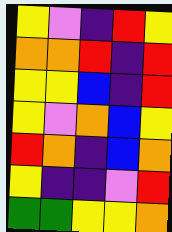[["yellow", "violet", "indigo", "red", "yellow"], ["orange", "orange", "red", "indigo", "red"], ["yellow", "yellow", "blue", "indigo", "red"], ["yellow", "violet", "orange", "blue", "yellow"], ["red", "orange", "indigo", "blue", "orange"], ["yellow", "indigo", "indigo", "violet", "red"], ["green", "green", "yellow", "yellow", "orange"]]